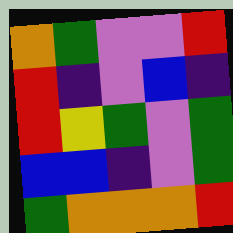[["orange", "green", "violet", "violet", "red"], ["red", "indigo", "violet", "blue", "indigo"], ["red", "yellow", "green", "violet", "green"], ["blue", "blue", "indigo", "violet", "green"], ["green", "orange", "orange", "orange", "red"]]